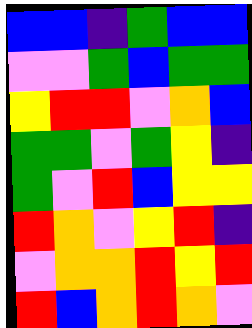[["blue", "blue", "indigo", "green", "blue", "blue"], ["violet", "violet", "green", "blue", "green", "green"], ["yellow", "red", "red", "violet", "orange", "blue"], ["green", "green", "violet", "green", "yellow", "indigo"], ["green", "violet", "red", "blue", "yellow", "yellow"], ["red", "orange", "violet", "yellow", "red", "indigo"], ["violet", "orange", "orange", "red", "yellow", "red"], ["red", "blue", "orange", "red", "orange", "violet"]]